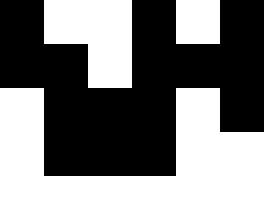[["black", "white", "white", "black", "white", "black"], ["black", "black", "white", "black", "black", "black"], ["white", "black", "black", "black", "white", "black"], ["white", "black", "black", "black", "white", "white"], ["white", "white", "white", "white", "white", "white"]]